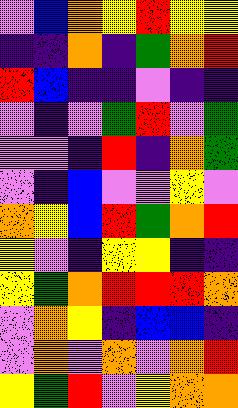[["violet", "blue", "orange", "yellow", "red", "yellow", "yellow"], ["indigo", "indigo", "orange", "indigo", "green", "orange", "red"], ["red", "blue", "indigo", "indigo", "violet", "indigo", "indigo"], ["violet", "indigo", "violet", "green", "red", "violet", "green"], ["violet", "violet", "indigo", "red", "indigo", "orange", "green"], ["violet", "indigo", "blue", "violet", "violet", "yellow", "violet"], ["orange", "yellow", "blue", "red", "green", "orange", "red"], ["yellow", "violet", "indigo", "yellow", "yellow", "indigo", "indigo"], ["yellow", "green", "orange", "red", "red", "red", "orange"], ["violet", "orange", "yellow", "indigo", "blue", "blue", "indigo"], ["violet", "orange", "violet", "orange", "violet", "orange", "red"], ["yellow", "green", "red", "violet", "yellow", "orange", "orange"]]